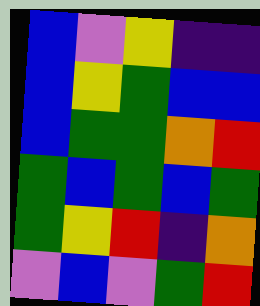[["blue", "violet", "yellow", "indigo", "indigo"], ["blue", "yellow", "green", "blue", "blue"], ["blue", "green", "green", "orange", "red"], ["green", "blue", "green", "blue", "green"], ["green", "yellow", "red", "indigo", "orange"], ["violet", "blue", "violet", "green", "red"]]